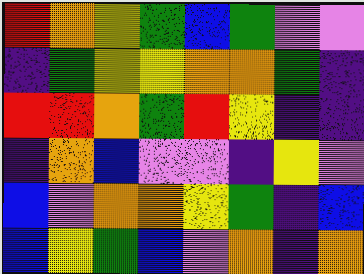[["red", "orange", "yellow", "green", "blue", "green", "violet", "violet"], ["indigo", "green", "yellow", "yellow", "orange", "orange", "green", "indigo"], ["red", "red", "orange", "green", "red", "yellow", "indigo", "indigo"], ["indigo", "orange", "blue", "violet", "violet", "indigo", "yellow", "violet"], ["blue", "violet", "orange", "orange", "yellow", "green", "indigo", "blue"], ["blue", "yellow", "green", "blue", "violet", "orange", "indigo", "orange"]]